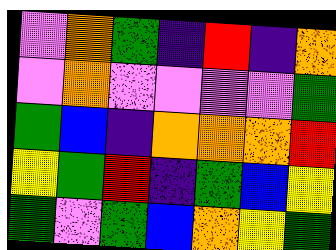[["violet", "orange", "green", "indigo", "red", "indigo", "orange"], ["violet", "orange", "violet", "violet", "violet", "violet", "green"], ["green", "blue", "indigo", "orange", "orange", "orange", "red"], ["yellow", "green", "red", "indigo", "green", "blue", "yellow"], ["green", "violet", "green", "blue", "orange", "yellow", "green"]]